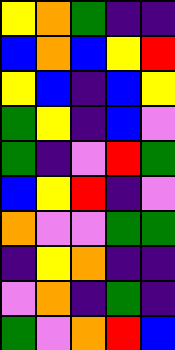[["yellow", "orange", "green", "indigo", "indigo"], ["blue", "orange", "blue", "yellow", "red"], ["yellow", "blue", "indigo", "blue", "yellow"], ["green", "yellow", "indigo", "blue", "violet"], ["green", "indigo", "violet", "red", "green"], ["blue", "yellow", "red", "indigo", "violet"], ["orange", "violet", "violet", "green", "green"], ["indigo", "yellow", "orange", "indigo", "indigo"], ["violet", "orange", "indigo", "green", "indigo"], ["green", "violet", "orange", "red", "blue"]]